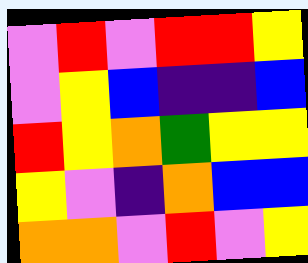[["violet", "red", "violet", "red", "red", "yellow"], ["violet", "yellow", "blue", "indigo", "indigo", "blue"], ["red", "yellow", "orange", "green", "yellow", "yellow"], ["yellow", "violet", "indigo", "orange", "blue", "blue"], ["orange", "orange", "violet", "red", "violet", "yellow"]]